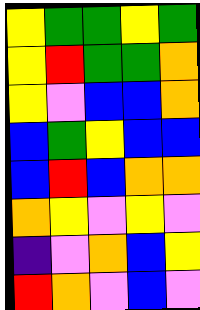[["yellow", "green", "green", "yellow", "green"], ["yellow", "red", "green", "green", "orange"], ["yellow", "violet", "blue", "blue", "orange"], ["blue", "green", "yellow", "blue", "blue"], ["blue", "red", "blue", "orange", "orange"], ["orange", "yellow", "violet", "yellow", "violet"], ["indigo", "violet", "orange", "blue", "yellow"], ["red", "orange", "violet", "blue", "violet"]]